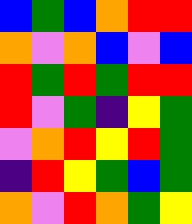[["blue", "green", "blue", "orange", "red", "red"], ["orange", "violet", "orange", "blue", "violet", "blue"], ["red", "green", "red", "green", "red", "red"], ["red", "violet", "green", "indigo", "yellow", "green"], ["violet", "orange", "red", "yellow", "red", "green"], ["indigo", "red", "yellow", "green", "blue", "green"], ["orange", "violet", "red", "orange", "green", "yellow"]]